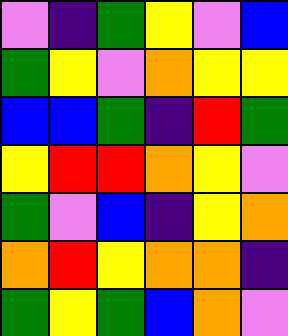[["violet", "indigo", "green", "yellow", "violet", "blue"], ["green", "yellow", "violet", "orange", "yellow", "yellow"], ["blue", "blue", "green", "indigo", "red", "green"], ["yellow", "red", "red", "orange", "yellow", "violet"], ["green", "violet", "blue", "indigo", "yellow", "orange"], ["orange", "red", "yellow", "orange", "orange", "indigo"], ["green", "yellow", "green", "blue", "orange", "violet"]]